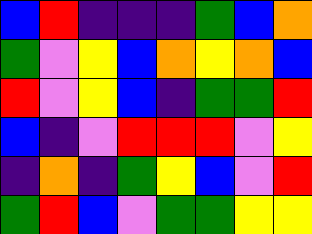[["blue", "red", "indigo", "indigo", "indigo", "green", "blue", "orange"], ["green", "violet", "yellow", "blue", "orange", "yellow", "orange", "blue"], ["red", "violet", "yellow", "blue", "indigo", "green", "green", "red"], ["blue", "indigo", "violet", "red", "red", "red", "violet", "yellow"], ["indigo", "orange", "indigo", "green", "yellow", "blue", "violet", "red"], ["green", "red", "blue", "violet", "green", "green", "yellow", "yellow"]]